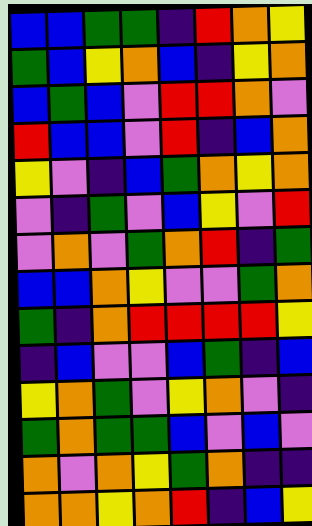[["blue", "blue", "green", "green", "indigo", "red", "orange", "yellow"], ["green", "blue", "yellow", "orange", "blue", "indigo", "yellow", "orange"], ["blue", "green", "blue", "violet", "red", "red", "orange", "violet"], ["red", "blue", "blue", "violet", "red", "indigo", "blue", "orange"], ["yellow", "violet", "indigo", "blue", "green", "orange", "yellow", "orange"], ["violet", "indigo", "green", "violet", "blue", "yellow", "violet", "red"], ["violet", "orange", "violet", "green", "orange", "red", "indigo", "green"], ["blue", "blue", "orange", "yellow", "violet", "violet", "green", "orange"], ["green", "indigo", "orange", "red", "red", "red", "red", "yellow"], ["indigo", "blue", "violet", "violet", "blue", "green", "indigo", "blue"], ["yellow", "orange", "green", "violet", "yellow", "orange", "violet", "indigo"], ["green", "orange", "green", "green", "blue", "violet", "blue", "violet"], ["orange", "violet", "orange", "yellow", "green", "orange", "indigo", "indigo"], ["orange", "orange", "yellow", "orange", "red", "indigo", "blue", "yellow"]]